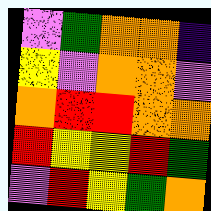[["violet", "green", "orange", "orange", "indigo"], ["yellow", "violet", "orange", "orange", "violet"], ["orange", "red", "red", "orange", "orange"], ["red", "yellow", "yellow", "red", "green"], ["violet", "red", "yellow", "green", "orange"]]